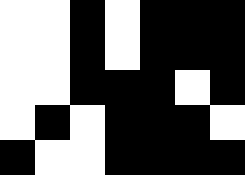[["white", "white", "black", "white", "black", "black", "black"], ["white", "white", "black", "white", "black", "black", "black"], ["white", "white", "black", "black", "black", "white", "black"], ["white", "black", "white", "black", "black", "black", "white"], ["black", "white", "white", "black", "black", "black", "black"]]